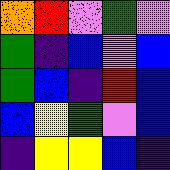[["orange", "red", "violet", "green", "violet"], ["green", "indigo", "blue", "violet", "blue"], ["green", "blue", "indigo", "red", "blue"], ["blue", "yellow", "green", "violet", "blue"], ["indigo", "yellow", "yellow", "blue", "indigo"]]